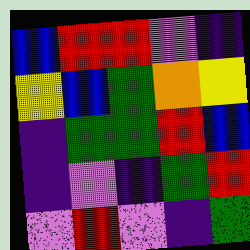[["blue", "red", "red", "violet", "indigo"], ["yellow", "blue", "green", "orange", "yellow"], ["indigo", "green", "green", "red", "blue"], ["indigo", "violet", "indigo", "green", "red"], ["violet", "red", "violet", "indigo", "green"]]